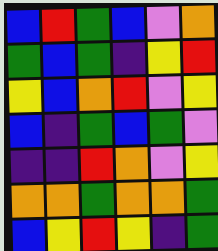[["blue", "red", "green", "blue", "violet", "orange"], ["green", "blue", "green", "indigo", "yellow", "red"], ["yellow", "blue", "orange", "red", "violet", "yellow"], ["blue", "indigo", "green", "blue", "green", "violet"], ["indigo", "indigo", "red", "orange", "violet", "yellow"], ["orange", "orange", "green", "orange", "orange", "green"], ["blue", "yellow", "red", "yellow", "indigo", "green"]]